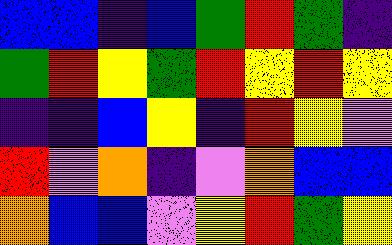[["blue", "blue", "indigo", "blue", "green", "red", "green", "indigo"], ["green", "red", "yellow", "green", "red", "yellow", "red", "yellow"], ["indigo", "indigo", "blue", "yellow", "indigo", "red", "yellow", "violet"], ["red", "violet", "orange", "indigo", "violet", "orange", "blue", "blue"], ["orange", "blue", "blue", "violet", "yellow", "red", "green", "yellow"]]